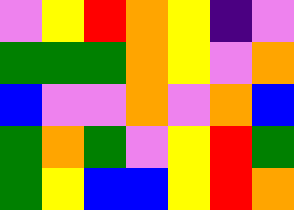[["violet", "yellow", "red", "orange", "yellow", "indigo", "violet"], ["green", "green", "green", "orange", "yellow", "violet", "orange"], ["blue", "violet", "violet", "orange", "violet", "orange", "blue"], ["green", "orange", "green", "violet", "yellow", "red", "green"], ["green", "yellow", "blue", "blue", "yellow", "red", "orange"]]